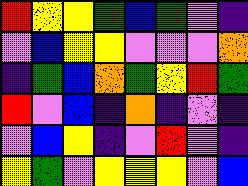[["red", "yellow", "yellow", "green", "blue", "green", "violet", "indigo"], ["violet", "blue", "yellow", "yellow", "violet", "violet", "violet", "orange"], ["indigo", "green", "blue", "orange", "green", "yellow", "red", "green"], ["red", "violet", "blue", "indigo", "orange", "indigo", "violet", "indigo"], ["violet", "blue", "yellow", "indigo", "violet", "red", "violet", "indigo"], ["yellow", "green", "violet", "yellow", "yellow", "yellow", "violet", "blue"]]